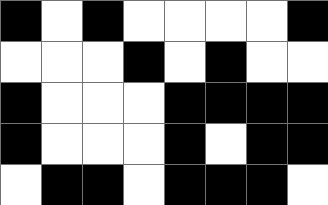[["black", "white", "black", "white", "white", "white", "white", "black"], ["white", "white", "white", "black", "white", "black", "white", "white"], ["black", "white", "white", "white", "black", "black", "black", "black"], ["black", "white", "white", "white", "black", "white", "black", "black"], ["white", "black", "black", "white", "black", "black", "black", "white"]]